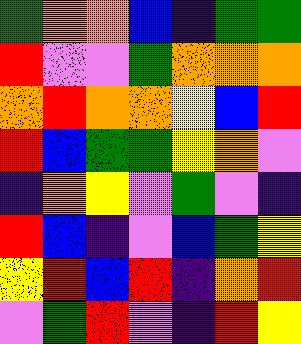[["green", "orange", "orange", "blue", "indigo", "green", "green"], ["red", "violet", "violet", "green", "orange", "orange", "orange"], ["orange", "red", "orange", "orange", "yellow", "blue", "red"], ["red", "blue", "green", "green", "yellow", "orange", "violet"], ["indigo", "orange", "yellow", "violet", "green", "violet", "indigo"], ["red", "blue", "indigo", "violet", "blue", "green", "yellow"], ["yellow", "red", "blue", "red", "indigo", "orange", "red"], ["violet", "green", "red", "violet", "indigo", "red", "yellow"]]